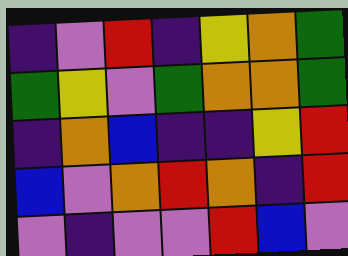[["indigo", "violet", "red", "indigo", "yellow", "orange", "green"], ["green", "yellow", "violet", "green", "orange", "orange", "green"], ["indigo", "orange", "blue", "indigo", "indigo", "yellow", "red"], ["blue", "violet", "orange", "red", "orange", "indigo", "red"], ["violet", "indigo", "violet", "violet", "red", "blue", "violet"]]